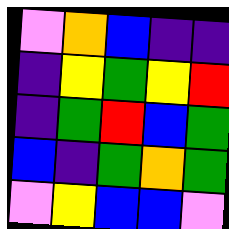[["violet", "orange", "blue", "indigo", "indigo"], ["indigo", "yellow", "green", "yellow", "red"], ["indigo", "green", "red", "blue", "green"], ["blue", "indigo", "green", "orange", "green"], ["violet", "yellow", "blue", "blue", "violet"]]